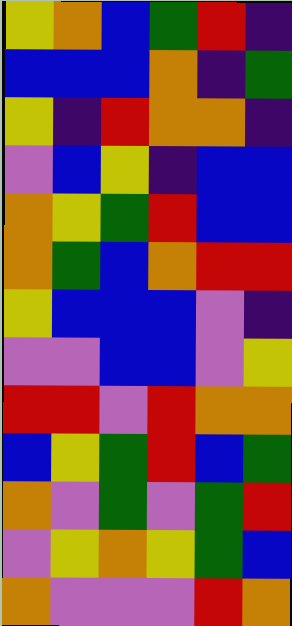[["yellow", "orange", "blue", "green", "red", "indigo"], ["blue", "blue", "blue", "orange", "indigo", "green"], ["yellow", "indigo", "red", "orange", "orange", "indigo"], ["violet", "blue", "yellow", "indigo", "blue", "blue"], ["orange", "yellow", "green", "red", "blue", "blue"], ["orange", "green", "blue", "orange", "red", "red"], ["yellow", "blue", "blue", "blue", "violet", "indigo"], ["violet", "violet", "blue", "blue", "violet", "yellow"], ["red", "red", "violet", "red", "orange", "orange"], ["blue", "yellow", "green", "red", "blue", "green"], ["orange", "violet", "green", "violet", "green", "red"], ["violet", "yellow", "orange", "yellow", "green", "blue"], ["orange", "violet", "violet", "violet", "red", "orange"]]